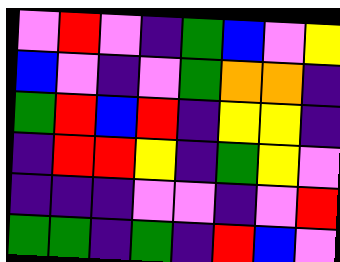[["violet", "red", "violet", "indigo", "green", "blue", "violet", "yellow"], ["blue", "violet", "indigo", "violet", "green", "orange", "orange", "indigo"], ["green", "red", "blue", "red", "indigo", "yellow", "yellow", "indigo"], ["indigo", "red", "red", "yellow", "indigo", "green", "yellow", "violet"], ["indigo", "indigo", "indigo", "violet", "violet", "indigo", "violet", "red"], ["green", "green", "indigo", "green", "indigo", "red", "blue", "violet"]]